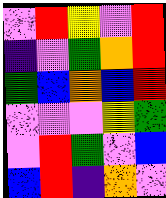[["violet", "red", "yellow", "violet", "red"], ["indigo", "violet", "green", "orange", "red"], ["green", "blue", "orange", "blue", "red"], ["violet", "violet", "violet", "yellow", "green"], ["violet", "red", "green", "violet", "blue"], ["blue", "red", "indigo", "orange", "violet"]]